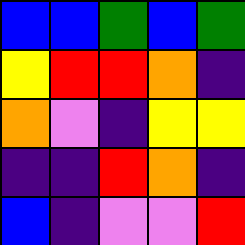[["blue", "blue", "green", "blue", "green"], ["yellow", "red", "red", "orange", "indigo"], ["orange", "violet", "indigo", "yellow", "yellow"], ["indigo", "indigo", "red", "orange", "indigo"], ["blue", "indigo", "violet", "violet", "red"]]